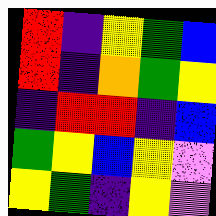[["red", "indigo", "yellow", "green", "blue"], ["red", "indigo", "orange", "green", "yellow"], ["indigo", "red", "red", "indigo", "blue"], ["green", "yellow", "blue", "yellow", "violet"], ["yellow", "green", "indigo", "yellow", "violet"]]